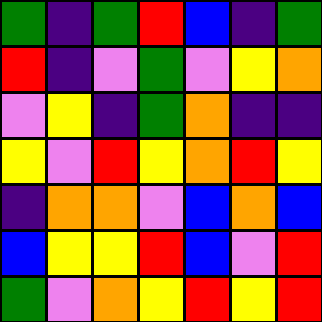[["green", "indigo", "green", "red", "blue", "indigo", "green"], ["red", "indigo", "violet", "green", "violet", "yellow", "orange"], ["violet", "yellow", "indigo", "green", "orange", "indigo", "indigo"], ["yellow", "violet", "red", "yellow", "orange", "red", "yellow"], ["indigo", "orange", "orange", "violet", "blue", "orange", "blue"], ["blue", "yellow", "yellow", "red", "blue", "violet", "red"], ["green", "violet", "orange", "yellow", "red", "yellow", "red"]]